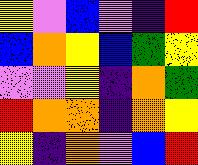[["yellow", "violet", "blue", "violet", "indigo", "red"], ["blue", "orange", "yellow", "blue", "green", "yellow"], ["violet", "violet", "yellow", "indigo", "orange", "green"], ["red", "orange", "orange", "indigo", "orange", "yellow"], ["yellow", "indigo", "orange", "violet", "blue", "red"]]